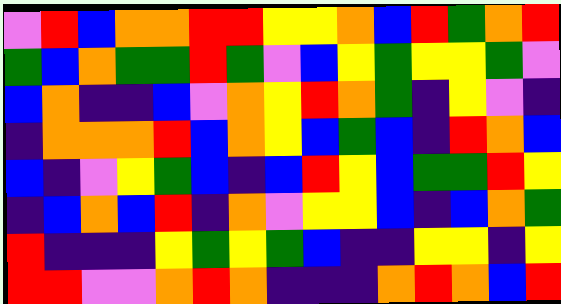[["violet", "red", "blue", "orange", "orange", "red", "red", "yellow", "yellow", "orange", "blue", "red", "green", "orange", "red"], ["green", "blue", "orange", "green", "green", "red", "green", "violet", "blue", "yellow", "green", "yellow", "yellow", "green", "violet"], ["blue", "orange", "indigo", "indigo", "blue", "violet", "orange", "yellow", "red", "orange", "green", "indigo", "yellow", "violet", "indigo"], ["indigo", "orange", "orange", "orange", "red", "blue", "orange", "yellow", "blue", "green", "blue", "indigo", "red", "orange", "blue"], ["blue", "indigo", "violet", "yellow", "green", "blue", "indigo", "blue", "red", "yellow", "blue", "green", "green", "red", "yellow"], ["indigo", "blue", "orange", "blue", "red", "indigo", "orange", "violet", "yellow", "yellow", "blue", "indigo", "blue", "orange", "green"], ["red", "indigo", "indigo", "indigo", "yellow", "green", "yellow", "green", "blue", "indigo", "indigo", "yellow", "yellow", "indigo", "yellow"], ["red", "red", "violet", "violet", "orange", "red", "orange", "indigo", "indigo", "indigo", "orange", "red", "orange", "blue", "red"]]